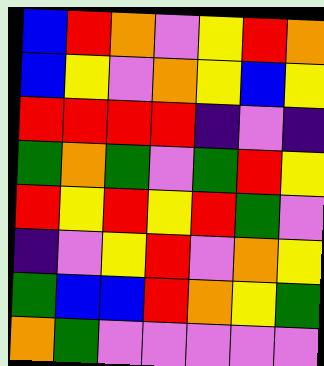[["blue", "red", "orange", "violet", "yellow", "red", "orange"], ["blue", "yellow", "violet", "orange", "yellow", "blue", "yellow"], ["red", "red", "red", "red", "indigo", "violet", "indigo"], ["green", "orange", "green", "violet", "green", "red", "yellow"], ["red", "yellow", "red", "yellow", "red", "green", "violet"], ["indigo", "violet", "yellow", "red", "violet", "orange", "yellow"], ["green", "blue", "blue", "red", "orange", "yellow", "green"], ["orange", "green", "violet", "violet", "violet", "violet", "violet"]]